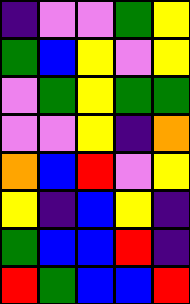[["indigo", "violet", "violet", "green", "yellow"], ["green", "blue", "yellow", "violet", "yellow"], ["violet", "green", "yellow", "green", "green"], ["violet", "violet", "yellow", "indigo", "orange"], ["orange", "blue", "red", "violet", "yellow"], ["yellow", "indigo", "blue", "yellow", "indigo"], ["green", "blue", "blue", "red", "indigo"], ["red", "green", "blue", "blue", "red"]]